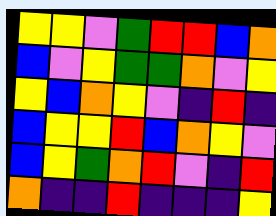[["yellow", "yellow", "violet", "green", "red", "red", "blue", "orange"], ["blue", "violet", "yellow", "green", "green", "orange", "violet", "yellow"], ["yellow", "blue", "orange", "yellow", "violet", "indigo", "red", "indigo"], ["blue", "yellow", "yellow", "red", "blue", "orange", "yellow", "violet"], ["blue", "yellow", "green", "orange", "red", "violet", "indigo", "red"], ["orange", "indigo", "indigo", "red", "indigo", "indigo", "indigo", "yellow"]]